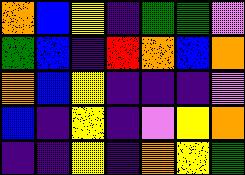[["orange", "blue", "yellow", "indigo", "green", "green", "violet"], ["green", "blue", "indigo", "red", "orange", "blue", "orange"], ["orange", "blue", "yellow", "indigo", "indigo", "indigo", "violet"], ["blue", "indigo", "yellow", "indigo", "violet", "yellow", "orange"], ["indigo", "indigo", "yellow", "indigo", "orange", "yellow", "green"]]